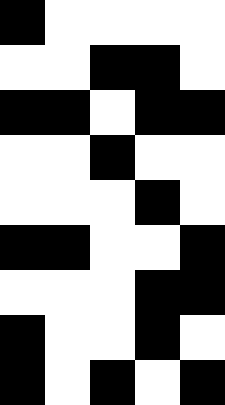[["black", "white", "white", "white", "white"], ["white", "white", "black", "black", "white"], ["black", "black", "white", "black", "black"], ["white", "white", "black", "white", "white"], ["white", "white", "white", "black", "white"], ["black", "black", "white", "white", "black"], ["white", "white", "white", "black", "black"], ["black", "white", "white", "black", "white"], ["black", "white", "black", "white", "black"]]